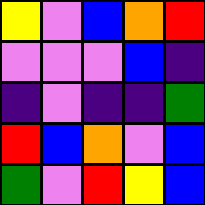[["yellow", "violet", "blue", "orange", "red"], ["violet", "violet", "violet", "blue", "indigo"], ["indigo", "violet", "indigo", "indigo", "green"], ["red", "blue", "orange", "violet", "blue"], ["green", "violet", "red", "yellow", "blue"]]